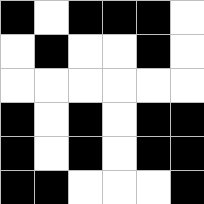[["black", "white", "black", "black", "black", "white"], ["white", "black", "white", "white", "black", "white"], ["white", "white", "white", "white", "white", "white"], ["black", "white", "black", "white", "black", "black"], ["black", "white", "black", "white", "black", "black"], ["black", "black", "white", "white", "white", "black"]]